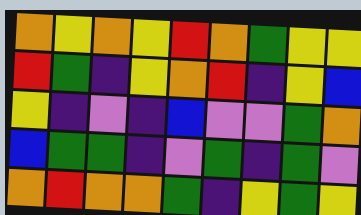[["orange", "yellow", "orange", "yellow", "red", "orange", "green", "yellow", "yellow"], ["red", "green", "indigo", "yellow", "orange", "red", "indigo", "yellow", "blue"], ["yellow", "indigo", "violet", "indigo", "blue", "violet", "violet", "green", "orange"], ["blue", "green", "green", "indigo", "violet", "green", "indigo", "green", "violet"], ["orange", "red", "orange", "orange", "green", "indigo", "yellow", "green", "yellow"]]